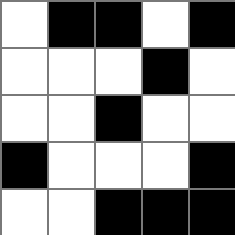[["white", "black", "black", "white", "black"], ["white", "white", "white", "black", "white"], ["white", "white", "black", "white", "white"], ["black", "white", "white", "white", "black"], ["white", "white", "black", "black", "black"]]